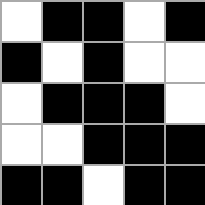[["white", "black", "black", "white", "black"], ["black", "white", "black", "white", "white"], ["white", "black", "black", "black", "white"], ["white", "white", "black", "black", "black"], ["black", "black", "white", "black", "black"]]